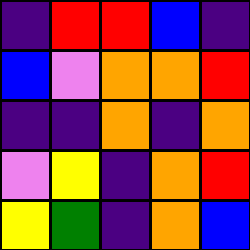[["indigo", "red", "red", "blue", "indigo"], ["blue", "violet", "orange", "orange", "red"], ["indigo", "indigo", "orange", "indigo", "orange"], ["violet", "yellow", "indigo", "orange", "red"], ["yellow", "green", "indigo", "orange", "blue"]]